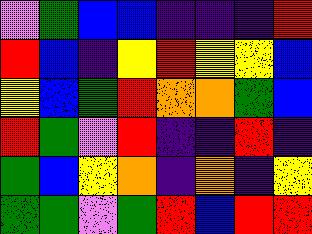[["violet", "green", "blue", "blue", "indigo", "indigo", "indigo", "red"], ["red", "blue", "indigo", "yellow", "red", "yellow", "yellow", "blue"], ["yellow", "blue", "green", "red", "orange", "orange", "green", "blue"], ["red", "green", "violet", "red", "indigo", "indigo", "red", "indigo"], ["green", "blue", "yellow", "orange", "indigo", "orange", "indigo", "yellow"], ["green", "green", "violet", "green", "red", "blue", "red", "red"]]